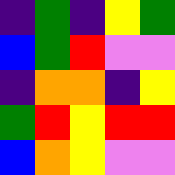[["indigo", "green", "indigo", "yellow", "green"], ["blue", "green", "red", "violet", "violet"], ["indigo", "orange", "orange", "indigo", "yellow"], ["green", "red", "yellow", "red", "red"], ["blue", "orange", "yellow", "violet", "violet"]]